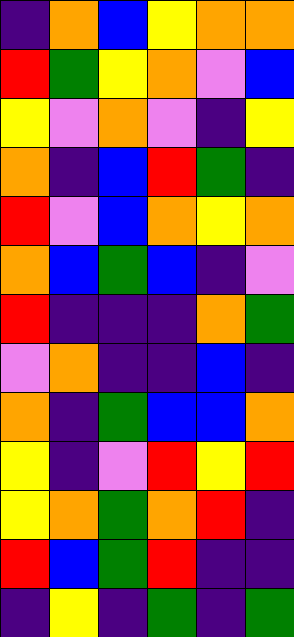[["indigo", "orange", "blue", "yellow", "orange", "orange"], ["red", "green", "yellow", "orange", "violet", "blue"], ["yellow", "violet", "orange", "violet", "indigo", "yellow"], ["orange", "indigo", "blue", "red", "green", "indigo"], ["red", "violet", "blue", "orange", "yellow", "orange"], ["orange", "blue", "green", "blue", "indigo", "violet"], ["red", "indigo", "indigo", "indigo", "orange", "green"], ["violet", "orange", "indigo", "indigo", "blue", "indigo"], ["orange", "indigo", "green", "blue", "blue", "orange"], ["yellow", "indigo", "violet", "red", "yellow", "red"], ["yellow", "orange", "green", "orange", "red", "indigo"], ["red", "blue", "green", "red", "indigo", "indigo"], ["indigo", "yellow", "indigo", "green", "indigo", "green"]]